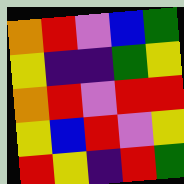[["orange", "red", "violet", "blue", "green"], ["yellow", "indigo", "indigo", "green", "yellow"], ["orange", "red", "violet", "red", "red"], ["yellow", "blue", "red", "violet", "yellow"], ["red", "yellow", "indigo", "red", "green"]]